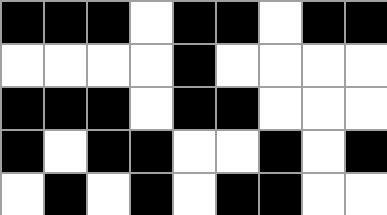[["black", "black", "black", "white", "black", "black", "white", "black", "black"], ["white", "white", "white", "white", "black", "white", "white", "white", "white"], ["black", "black", "black", "white", "black", "black", "white", "white", "white"], ["black", "white", "black", "black", "white", "white", "black", "white", "black"], ["white", "black", "white", "black", "white", "black", "black", "white", "white"]]